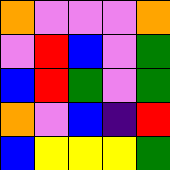[["orange", "violet", "violet", "violet", "orange"], ["violet", "red", "blue", "violet", "green"], ["blue", "red", "green", "violet", "green"], ["orange", "violet", "blue", "indigo", "red"], ["blue", "yellow", "yellow", "yellow", "green"]]